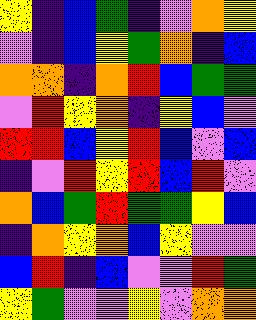[["yellow", "indigo", "blue", "green", "indigo", "violet", "orange", "yellow"], ["violet", "indigo", "blue", "yellow", "green", "orange", "indigo", "blue"], ["orange", "orange", "indigo", "orange", "red", "blue", "green", "green"], ["violet", "red", "yellow", "orange", "indigo", "yellow", "blue", "violet"], ["red", "red", "blue", "yellow", "red", "blue", "violet", "blue"], ["indigo", "violet", "red", "yellow", "red", "blue", "red", "violet"], ["orange", "blue", "green", "red", "green", "green", "yellow", "blue"], ["indigo", "orange", "yellow", "orange", "blue", "yellow", "violet", "violet"], ["blue", "red", "indigo", "blue", "violet", "violet", "red", "green"], ["yellow", "green", "violet", "violet", "yellow", "violet", "orange", "orange"]]